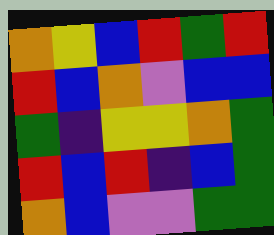[["orange", "yellow", "blue", "red", "green", "red"], ["red", "blue", "orange", "violet", "blue", "blue"], ["green", "indigo", "yellow", "yellow", "orange", "green"], ["red", "blue", "red", "indigo", "blue", "green"], ["orange", "blue", "violet", "violet", "green", "green"]]